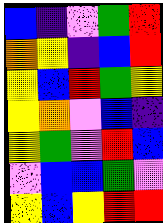[["blue", "indigo", "violet", "green", "red"], ["orange", "yellow", "indigo", "blue", "red"], ["yellow", "blue", "red", "green", "yellow"], ["yellow", "orange", "violet", "blue", "indigo"], ["yellow", "green", "violet", "red", "blue"], ["violet", "blue", "blue", "green", "violet"], ["yellow", "blue", "yellow", "red", "red"]]